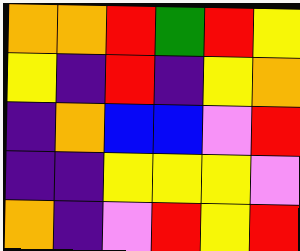[["orange", "orange", "red", "green", "red", "yellow"], ["yellow", "indigo", "red", "indigo", "yellow", "orange"], ["indigo", "orange", "blue", "blue", "violet", "red"], ["indigo", "indigo", "yellow", "yellow", "yellow", "violet"], ["orange", "indigo", "violet", "red", "yellow", "red"]]